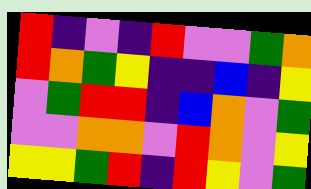[["red", "indigo", "violet", "indigo", "red", "violet", "violet", "green", "orange"], ["red", "orange", "green", "yellow", "indigo", "indigo", "blue", "indigo", "yellow"], ["violet", "green", "red", "red", "indigo", "blue", "orange", "violet", "green"], ["violet", "violet", "orange", "orange", "violet", "red", "orange", "violet", "yellow"], ["yellow", "yellow", "green", "red", "indigo", "red", "yellow", "violet", "green"]]